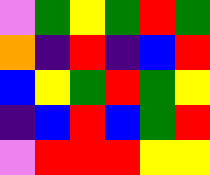[["violet", "green", "yellow", "green", "red", "green"], ["orange", "indigo", "red", "indigo", "blue", "red"], ["blue", "yellow", "green", "red", "green", "yellow"], ["indigo", "blue", "red", "blue", "green", "red"], ["violet", "red", "red", "red", "yellow", "yellow"]]